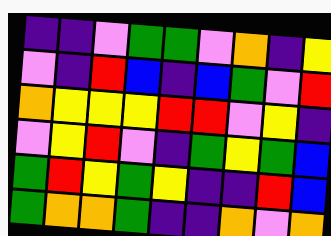[["indigo", "indigo", "violet", "green", "green", "violet", "orange", "indigo", "yellow"], ["violet", "indigo", "red", "blue", "indigo", "blue", "green", "violet", "red"], ["orange", "yellow", "yellow", "yellow", "red", "red", "violet", "yellow", "indigo"], ["violet", "yellow", "red", "violet", "indigo", "green", "yellow", "green", "blue"], ["green", "red", "yellow", "green", "yellow", "indigo", "indigo", "red", "blue"], ["green", "orange", "orange", "green", "indigo", "indigo", "orange", "violet", "orange"]]